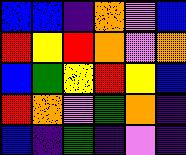[["blue", "blue", "indigo", "orange", "violet", "blue"], ["red", "yellow", "red", "orange", "violet", "orange"], ["blue", "green", "yellow", "red", "yellow", "blue"], ["red", "orange", "violet", "green", "orange", "indigo"], ["blue", "indigo", "green", "indigo", "violet", "indigo"]]